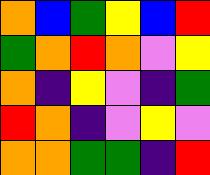[["orange", "blue", "green", "yellow", "blue", "red"], ["green", "orange", "red", "orange", "violet", "yellow"], ["orange", "indigo", "yellow", "violet", "indigo", "green"], ["red", "orange", "indigo", "violet", "yellow", "violet"], ["orange", "orange", "green", "green", "indigo", "red"]]